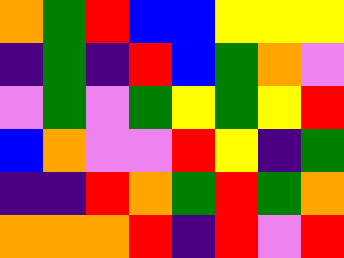[["orange", "green", "red", "blue", "blue", "yellow", "yellow", "yellow"], ["indigo", "green", "indigo", "red", "blue", "green", "orange", "violet"], ["violet", "green", "violet", "green", "yellow", "green", "yellow", "red"], ["blue", "orange", "violet", "violet", "red", "yellow", "indigo", "green"], ["indigo", "indigo", "red", "orange", "green", "red", "green", "orange"], ["orange", "orange", "orange", "red", "indigo", "red", "violet", "red"]]